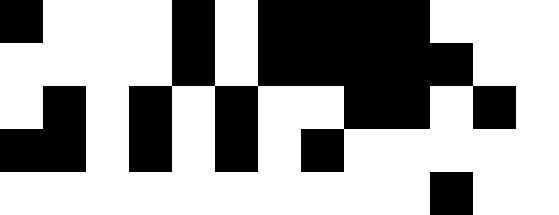[["black", "white", "white", "white", "black", "white", "black", "black", "black", "black", "white", "white", "white"], ["white", "white", "white", "white", "black", "white", "black", "black", "black", "black", "black", "white", "white"], ["white", "black", "white", "black", "white", "black", "white", "white", "black", "black", "white", "black", "white"], ["black", "black", "white", "black", "white", "black", "white", "black", "white", "white", "white", "white", "white"], ["white", "white", "white", "white", "white", "white", "white", "white", "white", "white", "black", "white", "white"]]